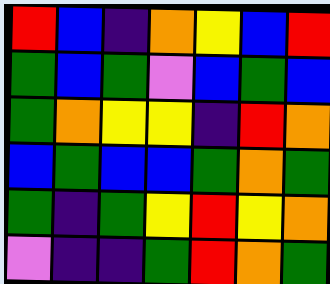[["red", "blue", "indigo", "orange", "yellow", "blue", "red"], ["green", "blue", "green", "violet", "blue", "green", "blue"], ["green", "orange", "yellow", "yellow", "indigo", "red", "orange"], ["blue", "green", "blue", "blue", "green", "orange", "green"], ["green", "indigo", "green", "yellow", "red", "yellow", "orange"], ["violet", "indigo", "indigo", "green", "red", "orange", "green"]]